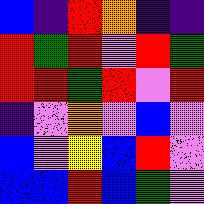[["blue", "indigo", "red", "orange", "indigo", "indigo"], ["red", "green", "red", "violet", "red", "green"], ["red", "red", "green", "red", "violet", "red"], ["indigo", "violet", "orange", "violet", "blue", "violet"], ["blue", "violet", "yellow", "blue", "red", "violet"], ["blue", "blue", "red", "blue", "green", "violet"]]